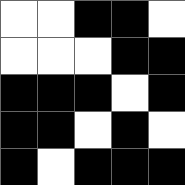[["white", "white", "black", "black", "white"], ["white", "white", "white", "black", "black"], ["black", "black", "black", "white", "black"], ["black", "black", "white", "black", "white"], ["black", "white", "black", "black", "black"]]